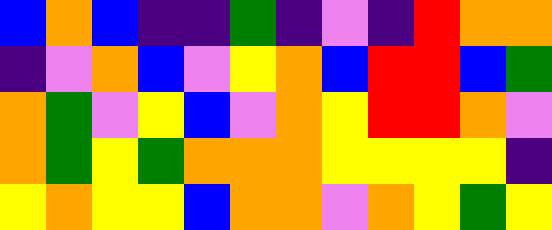[["blue", "orange", "blue", "indigo", "indigo", "green", "indigo", "violet", "indigo", "red", "orange", "orange"], ["indigo", "violet", "orange", "blue", "violet", "yellow", "orange", "blue", "red", "red", "blue", "green"], ["orange", "green", "violet", "yellow", "blue", "violet", "orange", "yellow", "red", "red", "orange", "violet"], ["orange", "green", "yellow", "green", "orange", "orange", "orange", "yellow", "yellow", "yellow", "yellow", "indigo"], ["yellow", "orange", "yellow", "yellow", "blue", "orange", "orange", "violet", "orange", "yellow", "green", "yellow"]]